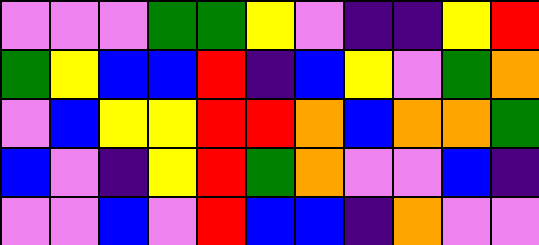[["violet", "violet", "violet", "green", "green", "yellow", "violet", "indigo", "indigo", "yellow", "red"], ["green", "yellow", "blue", "blue", "red", "indigo", "blue", "yellow", "violet", "green", "orange"], ["violet", "blue", "yellow", "yellow", "red", "red", "orange", "blue", "orange", "orange", "green"], ["blue", "violet", "indigo", "yellow", "red", "green", "orange", "violet", "violet", "blue", "indigo"], ["violet", "violet", "blue", "violet", "red", "blue", "blue", "indigo", "orange", "violet", "violet"]]